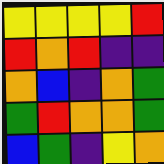[["yellow", "yellow", "yellow", "yellow", "red"], ["red", "orange", "red", "indigo", "indigo"], ["orange", "blue", "indigo", "orange", "green"], ["green", "red", "orange", "orange", "green"], ["blue", "green", "indigo", "yellow", "orange"]]